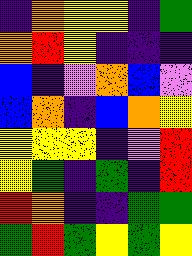[["indigo", "orange", "yellow", "yellow", "indigo", "green"], ["orange", "red", "yellow", "indigo", "indigo", "indigo"], ["blue", "indigo", "violet", "orange", "blue", "violet"], ["blue", "orange", "indigo", "blue", "orange", "yellow"], ["yellow", "yellow", "yellow", "indigo", "violet", "red"], ["yellow", "green", "indigo", "green", "indigo", "red"], ["red", "orange", "indigo", "indigo", "green", "green"], ["green", "red", "green", "yellow", "green", "yellow"]]